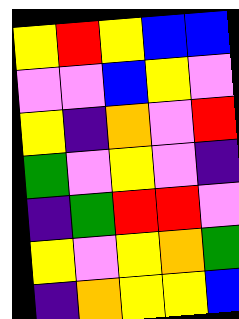[["yellow", "red", "yellow", "blue", "blue"], ["violet", "violet", "blue", "yellow", "violet"], ["yellow", "indigo", "orange", "violet", "red"], ["green", "violet", "yellow", "violet", "indigo"], ["indigo", "green", "red", "red", "violet"], ["yellow", "violet", "yellow", "orange", "green"], ["indigo", "orange", "yellow", "yellow", "blue"]]